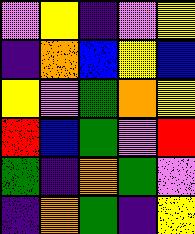[["violet", "yellow", "indigo", "violet", "yellow"], ["indigo", "orange", "blue", "yellow", "blue"], ["yellow", "violet", "green", "orange", "yellow"], ["red", "blue", "green", "violet", "red"], ["green", "indigo", "orange", "green", "violet"], ["indigo", "orange", "green", "indigo", "yellow"]]